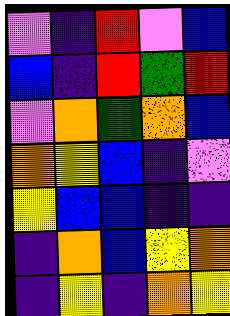[["violet", "indigo", "red", "violet", "blue"], ["blue", "indigo", "red", "green", "red"], ["violet", "orange", "green", "orange", "blue"], ["orange", "yellow", "blue", "indigo", "violet"], ["yellow", "blue", "blue", "indigo", "indigo"], ["indigo", "orange", "blue", "yellow", "orange"], ["indigo", "yellow", "indigo", "orange", "yellow"]]